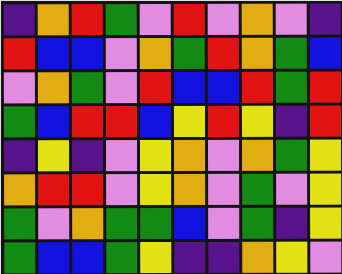[["indigo", "orange", "red", "green", "violet", "red", "violet", "orange", "violet", "indigo"], ["red", "blue", "blue", "violet", "orange", "green", "red", "orange", "green", "blue"], ["violet", "orange", "green", "violet", "red", "blue", "blue", "red", "green", "red"], ["green", "blue", "red", "red", "blue", "yellow", "red", "yellow", "indigo", "red"], ["indigo", "yellow", "indigo", "violet", "yellow", "orange", "violet", "orange", "green", "yellow"], ["orange", "red", "red", "violet", "yellow", "orange", "violet", "green", "violet", "yellow"], ["green", "violet", "orange", "green", "green", "blue", "violet", "green", "indigo", "yellow"], ["green", "blue", "blue", "green", "yellow", "indigo", "indigo", "orange", "yellow", "violet"]]